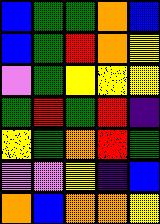[["blue", "green", "green", "orange", "blue"], ["blue", "green", "red", "orange", "yellow"], ["violet", "green", "yellow", "yellow", "yellow"], ["green", "red", "green", "red", "indigo"], ["yellow", "green", "orange", "red", "green"], ["violet", "violet", "yellow", "indigo", "blue"], ["orange", "blue", "orange", "orange", "yellow"]]